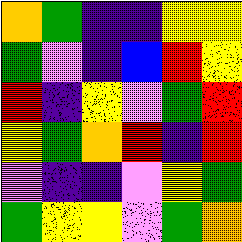[["orange", "green", "indigo", "indigo", "yellow", "yellow"], ["green", "violet", "indigo", "blue", "red", "yellow"], ["red", "indigo", "yellow", "violet", "green", "red"], ["yellow", "green", "orange", "red", "indigo", "red"], ["violet", "indigo", "indigo", "violet", "yellow", "green"], ["green", "yellow", "yellow", "violet", "green", "orange"]]